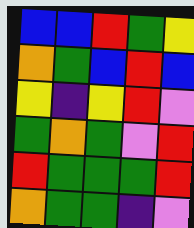[["blue", "blue", "red", "green", "yellow"], ["orange", "green", "blue", "red", "blue"], ["yellow", "indigo", "yellow", "red", "violet"], ["green", "orange", "green", "violet", "red"], ["red", "green", "green", "green", "red"], ["orange", "green", "green", "indigo", "violet"]]